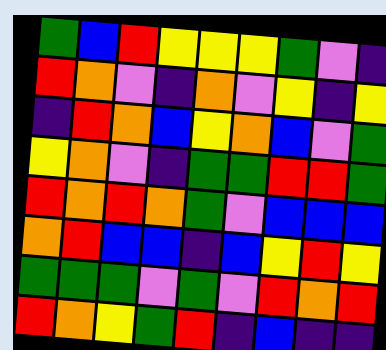[["green", "blue", "red", "yellow", "yellow", "yellow", "green", "violet", "indigo"], ["red", "orange", "violet", "indigo", "orange", "violet", "yellow", "indigo", "yellow"], ["indigo", "red", "orange", "blue", "yellow", "orange", "blue", "violet", "green"], ["yellow", "orange", "violet", "indigo", "green", "green", "red", "red", "green"], ["red", "orange", "red", "orange", "green", "violet", "blue", "blue", "blue"], ["orange", "red", "blue", "blue", "indigo", "blue", "yellow", "red", "yellow"], ["green", "green", "green", "violet", "green", "violet", "red", "orange", "red"], ["red", "orange", "yellow", "green", "red", "indigo", "blue", "indigo", "indigo"]]